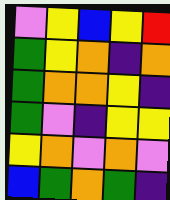[["violet", "yellow", "blue", "yellow", "red"], ["green", "yellow", "orange", "indigo", "orange"], ["green", "orange", "orange", "yellow", "indigo"], ["green", "violet", "indigo", "yellow", "yellow"], ["yellow", "orange", "violet", "orange", "violet"], ["blue", "green", "orange", "green", "indigo"]]